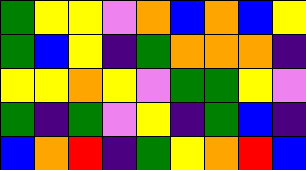[["green", "yellow", "yellow", "violet", "orange", "blue", "orange", "blue", "yellow"], ["green", "blue", "yellow", "indigo", "green", "orange", "orange", "orange", "indigo"], ["yellow", "yellow", "orange", "yellow", "violet", "green", "green", "yellow", "violet"], ["green", "indigo", "green", "violet", "yellow", "indigo", "green", "blue", "indigo"], ["blue", "orange", "red", "indigo", "green", "yellow", "orange", "red", "blue"]]